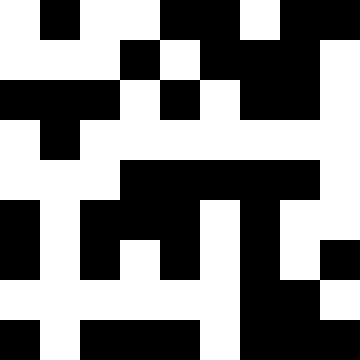[["white", "black", "white", "white", "black", "black", "white", "black", "black"], ["white", "white", "white", "black", "white", "black", "black", "black", "white"], ["black", "black", "black", "white", "black", "white", "black", "black", "white"], ["white", "black", "white", "white", "white", "white", "white", "white", "white"], ["white", "white", "white", "black", "black", "black", "black", "black", "white"], ["black", "white", "black", "black", "black", "white", "black", "white", "white"], ["black", "white", "black", "white", "black", "white", "black", "white", "black"], ["white", "white", "white", "white", "white", "white", "black", "black", "white"], ["black", "white", "black", "black", "black", "white", "black", "black", "black"]]